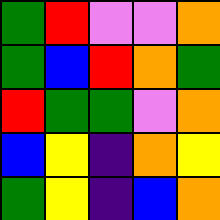[["green", "red", "violet", "violet", "orange"], ["green", "blue", "red", "orange", "green"], ["red", "green", "green", "violet", "orange"], ["blue", "yellow", "indigo", "orange", "yellow"], ["green", "yellow", "indigo", "blue", "orange"]]